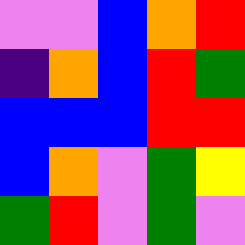[["violet", "violet", "blue", "orange", "red"], ["indigo", "orange", "blue", "red", "green"], ["blue", "blue", "blue", "red", "red"], ["blue", "orange", "violet", "green", "yellow"], ["green", "red", "violet", "green", "violet"]]